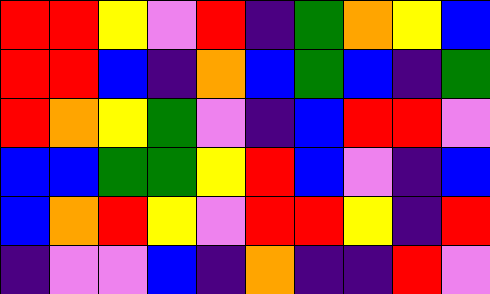[["red", "red", "yellow", "violet", "red", "indigo", "green", "orange", "yellow", "blue"], ["red", "red", "blue", "indigo", "orange", "blue", "green", "blue", "indigo", "green"], ["red", "orange", "yellow", "green", "violet", "indigo", "blue", "red", "red", "violet"], ["blue", "blue", "green", "green", "yellow", "red", "blue", "violet", "indigo", "blue"], ["blue", "orange", "red", "yellow", "violet", "red", "red", "yellow", "indigo", "red"], ["indigo", "violet", "violet", "blue", "indigo", "orange", "indigo", "indigo", "red", "violet"]]